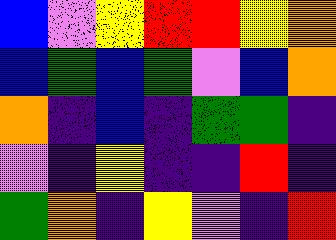[["blue", "violet", "yellow", "red", "red", "yellow", "orange"], ["blue", "green", "blue", "green", "violet", "blue", "orange"], ["orange", "indigo", "blue", "indigo", "green", "green", "indigo"], ["violet", "indigo", "yellow", "indigo", "indigo", "red", "indigo"], ["green", "orange", "indigo", "yellow", "violet", "indigo", "red"]]